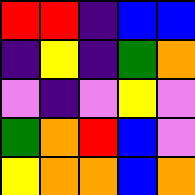[["red", "red", "indigo", "blue", "blue"], ["indigo", "yellow", "indigo", "green", "orange"], ["violet", "indigo", "violet", "yellow", "violet"], ["green", "orange", "red", "blue", "violet"], ["yellow", "orange", "orange", "blue", "orange"]]